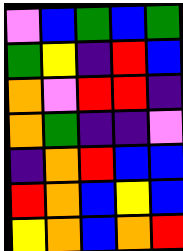[["violet", "blue", "green", "blue", "green"], ["green", "yellow", "indigo", "red", "blue"], ["orange", "violet", "red", "red", "indigo"], ["orange", "green", "indigo", "indigo", "violet"], ["indigo", "orange", "red", "blue", "blue"], ["red", "orange", "blue", "yellow", "blue"], ["yellow", "orange", "blue", "orange", "red"]]